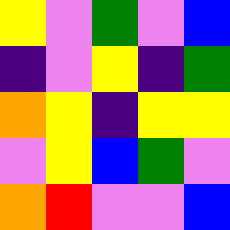[["yellow", "violet", "green", "violet", "blue"], ["indigo", "violet", "yellow", "indigo", "green"], ["orange", "yellow", "indigo", "yellow", "yellow"], ["violet", "yellow", "blue", "green", "violet"], ["orange", "red", "violet", "violet", "blue"]]